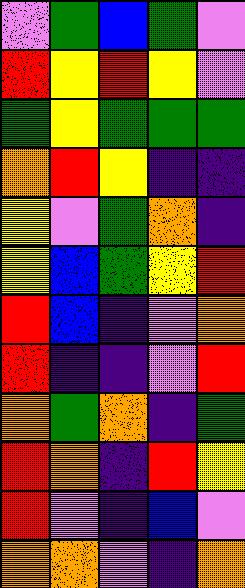[["violet", "green", "blue", "green", "violet"], ["red", "yellow", "red", "yellow", "violet"], ["green", "yellow", "green", "green", "green"], ["orange", "red", "yellow", "indigo", "indigo"], ["yellow", "violet", "green", "orange", "indigo"], ["yellow", "blue", "green", "yellow", "red"], ["red", "blue", "indigo", "violet", "orange"], ["red", "indigo", "indigo", "violet", "red"], ["orange", "green", "orange", "indigo", "green"], ["red", "orange", "indigo", "red", "yellow"], ["red", "violet", "indigo", "blue", "violet"], ["orange", "orange", "violet", "indigo", "orange"]]